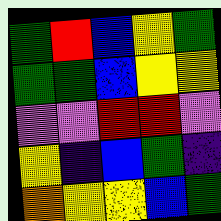[["green", "red", "blue", "yellow", "green"], ["green", "green", "blue", "yellow", "yellow"], ["violet", "violet", "red", "red", "violet"], ["yellow", "indigo", "blue", "green", "indigo"], ["orange", "yellow", "yellow", "blue", "green"]]